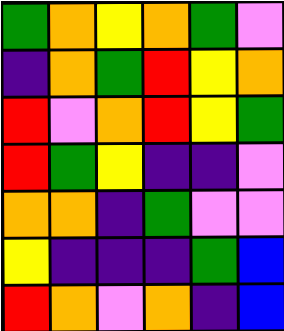[["green", "orange", "yellow", "orange", "green", "violet"], ["indigo", "orange", "green", "red", "yellow", "orange"], ["red", "violet", "orange", "red", "yellow", "green"], ["red", "green", "yellow", "indigo", "indigo", "violet"], ["orange", "orange", "indigo", "green", "violet", "violet"], ["yellow", "indigo", "indigo", "indigo", "green", "blue"], ["red", "orange", "violet", "orange", "indigo", "blue"]]